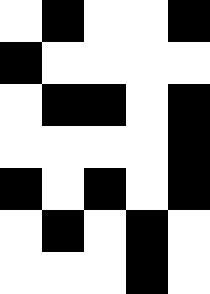[["white", "black", "white", "white", "black"], ["black", "white", "white", "white", "white"], ["white", "black", "black", "white", "black"], ["white", "white", "white", "white", "black"], ["black", "white", "black", "white", "black"], ["white", "black", "white", "black", "white"], ["white", "white", "white", "black", "white"]]